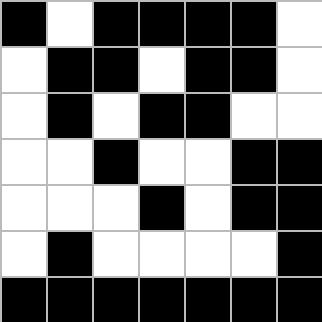[["black", "white", "black", "black", "black", "black", "white"], ["white", "black", "black", "white", "black", "black", "white"], ["white", "black", "white", "black", "black", "white", "white"], ["white", "white", "black", "white", "white", "black", "black"], ["white", "white", "white", "black", "white", "black", "black"], ["white", "black", "white", "white", "white", "white", "black"], ["black", "black", "black", "black", "black", "black", "black"]]